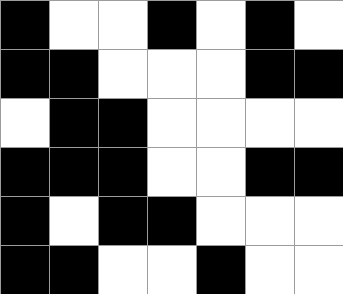[["black", "white", "white", "black", "white", "black", "white"], ["black", "black", "white", "white", "white", "black", "black"], ["white", "black", "black", "white", "white", "white", "white"], ["black", "black", "black", "white", "white", "black", "black"], ["black", "white", "black", "black", "white", "white", "white"], ["black", "black", "white", "white", "black", "white", "white"]]